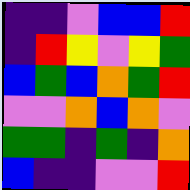[["indigo", "indigo", "violet", "blue", "blue", "red"], ["indigo", "red", "yellow", "violet", "yellow", "green"], ["blue", "green", "blue", "orange", "green", "red"], ["violet", "violet", "orange", "blue", "orange", "violet"], ["green", "green", "indigo", "green", "indigo", "orange"], ["blue", "indigo", "indigo", "violet", "violet", "red"]]